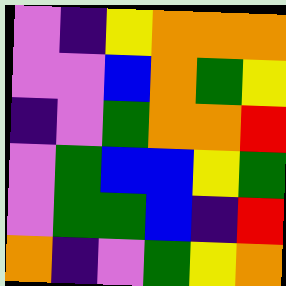[["violet", "indigo", "yellow", "orange", "orange", "orange"], ["violet", "violet", "blue", "orange", "green", "yellow"], ["indigo", "violet", "green", "orange", "orange", "red"], ["violet", "green", "blue", "blue", "yellow", "green"], ["violet", "green", "green", "blue", "indigo", "red"], ["orange", "indigo", "violet", "green", "yellow", "orange"]]